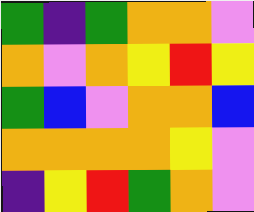[["green", "indigo", "green", "orange", "orange", "violet"], ["orange", "violet", "orange", "yellow", "red", "yellow"], ["green", "blue", "violet", "orange", "orange", "blue"], ["orange", "orange", "orange", "orange", "yellow", "violet"], ["indigo", "yellow", "red", "green", "orange", "violet"]]